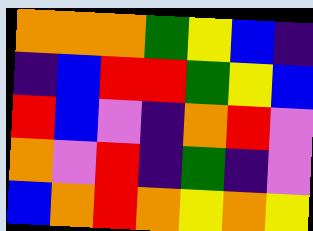[["orange", "orange", "orange", "green", "yellow", "blue", "indigo"], ["indigo", "blue", "red", "red", "green", "yellow", "blue"], ["red", "blue", "violet", "indigo", "orange", "red", "violet"], ["orange", "violet", "red", "indigo", "green", "indigo", "violet"], ["blue", "orange", "red", "orange", "yellow", "orange", "yellow"]]